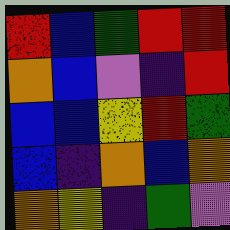[["red", "blue", "green", "red", "red"], ["orange", "blue", "violet", "indigo", "red"], ["blue", "blue", "yellow", "red", "green"], ["blue", "indigo", "orange", "blue", "orange"], ["orange", "yellow", "indigo", "green", "violet"]]